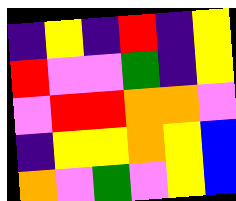[["indigo", "yellow", "indigo", "red", "indigo", "yellow"], ["red", "violet", "violet", "green", "indigo", "yellow"], ["violet", "red", "red", "orange", "orange", "violet"], ["indigo", "yellow", "yellow", "orange", "yellow", "blue"], ["orange", "violet", "green", "violet", "yellow", "blue"]]